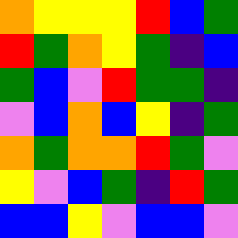[["orange", "yellow", "yellow", "yellow", "red", "blue", "green"], ["red", "green", "orange", "yellow", "green", "indigo", "blue"], ["green", "blue", "violet", "red", "green", "green", "indigo"], ["violet", "blue", "orange", "blue", "yellow", "indigo", "green"], ["orange", "green", "orange", "orange", "red", "green", "violet"], ["yellow", "violet", "blue", "green", "indigo", "red", "green"], ["blue", "blue", "yellow", "violet", "blue", "blue", "violet"]]